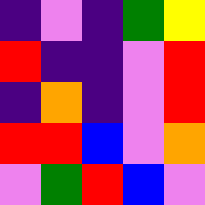[["indigo", "violet", "indigo", "green", "yellow"], ["red", "indigo", "indigo", "violet", "red"], ["indigo", "orange", "indigo", "violet", "red"], ["red", "red", "blue", "violet", "orange"], ["violet", "green", "red", "blue", "violet"]]